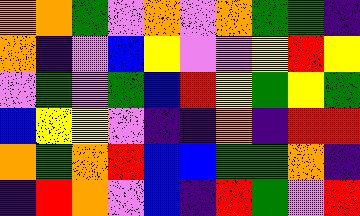[["orange", "orange", "green", "violet", "orange", "violet", "orange", "green", "green", "indigo"], ["orange", "indigo", "violet", "blue", "yellow", "violet", "violet", "yellow", "red", "yellow"], ["violet", "green", "violet", "green", "blue", "red", "yellow", "green", "yellow", "green"], ["blue", "yellow", "yellow", "violet", "indigo", "indigo", "orange", "indigo", "red", "red"], ["orange", "green", "orange", "red", "blue", "blue", "green", "green", "orange", "indigo"], ["indigo", "red", "orange", "violet", "blue", "indigo", "red", "green", "violet", "red"]]